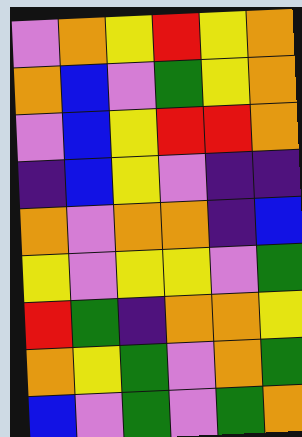[["violet", "orange", "yellow", "red", "yellow", "orange"], ["orange", "blue", "violet", "green", "yellow", "orange"], ["violet", "blue", "yellow", "red", "red", "orange"], ["indigo", "blue", "yellow", "violet", "indigo", "indigo"], ["orange", "violet", "orange", "orange", "indigo", "blue"], ["yellow", "violet", "yellow", "yellow", "violet", "green"], ["red", "green", "indigo", "orange", "orange", "yellow"], ["orange", "yellow", "green", "violet", "orange", "green"], ["blue", "violet", "green", "violet", "green", "orange"]]